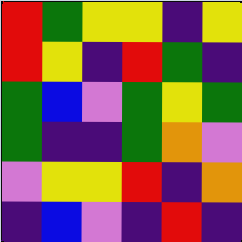[["red", "green", "yellow", "yellow", "indigo", "yellow"], ["red", "yellow", "indigo", "red", "green", "indigo"], ["green", "blue", "violet", "green", "yellow", "green"], ["green", "indigo", "indigo", "green", "orange", "violet"], ["violet", "yellow", "yellow", "red", "indigo", "orange"], ["indigo", "blue", "violet", "indigo", "red", "indigo"]]